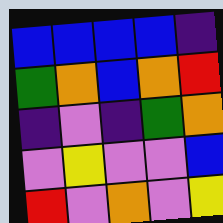[["blue", "blue", "blue", "blue", "indigo"], ["green", "orange", "blue", "orange", "red"], ["indigo", "violet", "indigo", "green", "orange"], ["violet", "yellow", "violet", "violet", "blue"], ["red", "violet", "orange", "violet", "yellow"]]